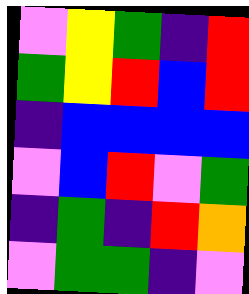[["violet", "yellow", "green", "indigo", "red"], ["green", "yellow", "red", "blue", "red"], ["indigo", "blue", "blue", "blue", "blue"], ["violet", "blue", "red", "violet", "green"], ["indigo", "green", "indigo", "red", "orange"], ["violet", "green", "green", "indigo", "violet"]]